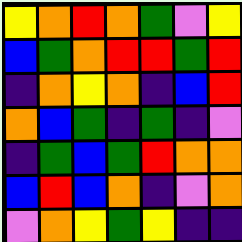[["yellow", "orange", "red", "orange", "green", "violet", "yellow"], ["blue", "green", "orange", "red", "red", "green", "red"], ["indigo", "orange", "yellow", "orange", "indigo", "blue", "red"], ["orange", "blue", "green", "indigo", "green", "indigo", "violet"], ["indigo", "green", "blue", "green", "red", "orange", "orange"], ["blue", "red", "blue", "orange", "indigo", "violet", "orange"], ["violet", "orange", "yellow", "green", "yellow", "indigo", "indigo"]]